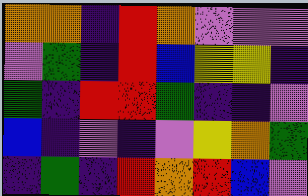[["orange", "orange", "indigo", "red", "orange", "violet", "violet", "violet"], ["violet", "green", "indigo", "red", "blue", "yellow", "yellow", "indigo"], ["green", "indigo", "red", "red", "green", "indigo", "indigo", "violet"], ["blue", "indigo", "violet", "indigo", "violet", "yellow", "orange", "green"], ["indigo", "green", "indigo", "red", "orange", "red", "blue", "violet"]]